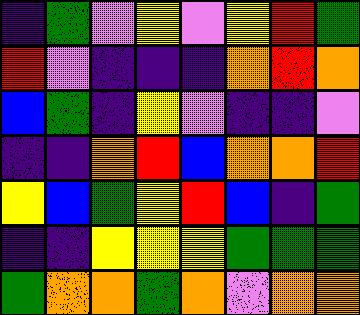[["indigo", "green", "violet", "yellow", "violet", "yellow", "red", "green"], ["red", "violet", "indigo", "indigo", "indigo", "orange", "red", "orange"], ["blue", "green", "indigo", "yellow", "violet", "indigo", "indigo", "violet"], ["indigo", "indigo", "orange", "red", "blue", "orange", "orange", "red"], ["yellow", "blue", "green", "yellow", "red", "blue", "indigo", "green"], ["indigo", "indigo", "yellow", "yellow", "yellow", "green", "green", "green"], ["green", "orange", "orange", "green", "orange", "violet", "orange", "orange"]]